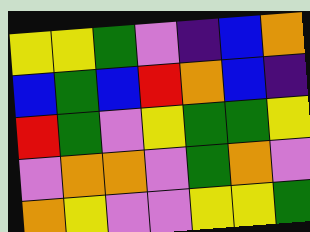[["yellow", "yellow", "green", "violet", "indigo", "blue", "orange"], ["blue", "green", "blue", "red", "orange", "blue", "indigo"], ["red", "green", "violet", "yellow", "green", "green", "yellow"], ["violet", "orange", "orange", "violet", "green", "orange", "violet"], ["orange", "yellow", "violet", "violet", "yellow", "yellow", "green"]]